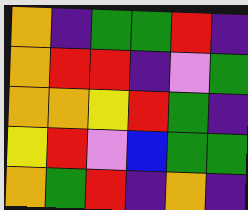[["orange", "indigo", "green", "green", "red", "indigo"], ["orange", "red", "red", "indigo", "violet", "green"], ["orange", "orange", "yellow", "red", "green", "indigo"], ["yellow", "red", "violet", "blue", "green", "green"], ["orange", "green", "red", "indigo", "orange", "indigo"]]